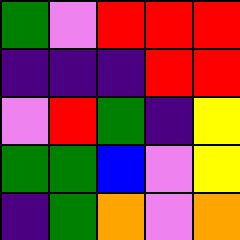[["green", "violet", "red", "red", "red"], ["indigo", "indigo", "indigo", "red", "red"], ["violet", "red", "green", "indigo", "yellow"], ["green", "green", "blue", "violet", "yellow"], ["indigo", "green", "orange", "violet", "orange"]]